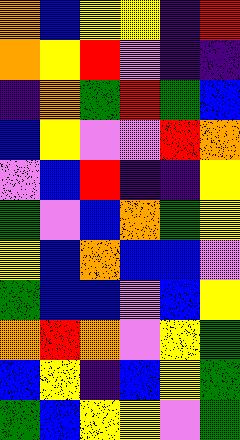[["orange", "blue", "yellow", "yellow", "indigo", "red"], ["orange", "yellow", "red", "violet", "indigo", "indigo"], ["indigo", "orange", "green", "red", "green", "blue"], ["blue", "yellow", "violet", "violet", "red", "orange"], ["violet", "blue", "red", "indigo", "indigo", "yellow"], ["green", "violet", "blue", "orange", "green", "yellow"], ["yellow", "blue", "orange", "blue", "blue", "violet"], ["green", "blue", "blue", "violet", "blue", "yellow"], ["orange", "red", "orange", "violet", "yellow", "green"], ["blue", "yellow", "indigo", "blue", "yellow", "green"], ["green", "blue", "yellow", "yellow", "violet", "green"]]